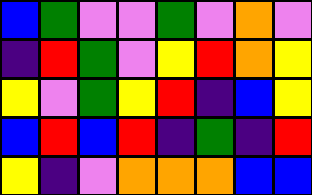[["blue", "green", "violet", "violet", "green", "violet", "orange", "violet"], ["indigo", "red", "green", "violet", "yellow", "red", "orange", "yellow"], ["yellow", "violet", "green", "yellow", "red", "indigo", "blue", "yellow"], ["blue", "red", "blue", "red", "indigo", "green", "indigo", "red"], ["yellow", "indigo", "violet", "orange", "orange", "orange", "blue", "blue"]]